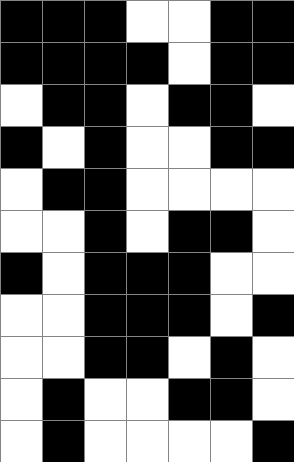[["black", "black", "black", "white", "white", "black", "black"], ["black", "black", "black", "black", "white", "black", "black"], ["white", "black", "black", "white", "black", "black", "white"], ["black", "white", "black", "white", "white", "black", "black"], ["white", "black", "black", "white", "white", "white", "white"], ["white", "white", "black", "white", "black", "black", "white"], ["black", "white", "black", "black", "black", "white", "white"], ["white", "white", "black", "black", "black", "white", "black"], ["white", "white", "black", "black", "white", "black", "white"], ["white", "black", "white", "white", "black", "black", "white"], ["white", "black", "white", "white", "white", "white", "black"]]